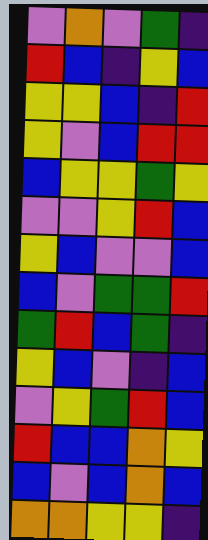[["violet", "orange", "violet", "green", "indigo"], ["red", "blue", "indigo", "yellow", "blue"], ["yellow", "yellow", "blue", "indigo", "red"], ["yellow", "violet", "blue", "red", "red"], ["blue", "yellow", "yellow", "green", "yellow"], ["violet", "violet", "yellow", "red", "blue"], ["yellow", "blue", "violet", "violet", "blue"], ["blue", "violet", "green", "green", "red"], ["green", "red", "blue", "green", "indigo"], ["yellow", "blue", "violet", "indigo", "blue"], ["violet", "yellow", "green", "red", "blue"], ["red", "blue", "blue", "orange", "yellow"], ["blue", "violet", "blue", "orange", "blue"], ["orange", "orange", "yellow", "yellow", "indigo"]]